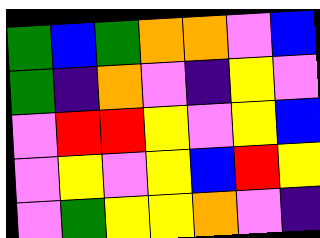[["green", "blue", "green", "orange", "orange", "violet", "blue"], ["green", "indigo", "orange", "violet", "indigo", "yellow", "violet"], ["violet", "red", "red", "yellow", "violet", "yellow", "blue"], ["violet", "yellow", "violet", "yellow", "blue", "red", "yellow"], ["violet", "green", "yellow", "yellow", "orange", "violet", "indigo"]]